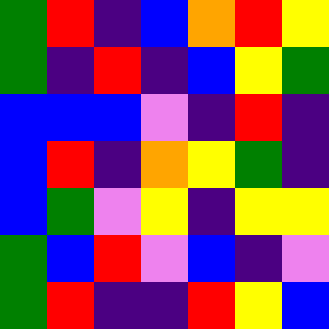[["green", "red", "indigo", "blue", "orange", "red", "yellow"], ["green", "indigo", "red", "indigo", "blue", "yellow", "green"], ["blue", "blue", "blue", "violet", "indigo", "red", "indigo"], ["blue", "red", "indigo", "orange", "yellow", "green", "indigo"], ["blue", "green", "violet", "yellow", "indigo", "yellow", "yellow"], ["green", "blue", "red", "violet", "blue", "indigo", "violet"], ["green", "red", "indigo", "indigo", "red", "yellow", "blue"]]